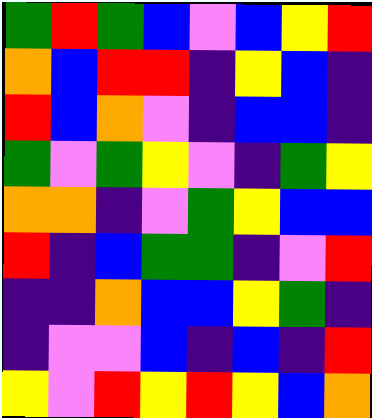[["green", "red", "green", "blue", "violet", "blue", "yellow", "red"], ["orange", "blue", "red", "red", "indigo", "yellow", "blue", "indigo"], ["red", "blue", "orange", "violet", "indigo", "blue", "blue", "indigo"], ["green", "violet", "green", "yellow", "violet", "indigo", "green", "yellow"], ["orange", "orange", "indigo", "violet", "green", "yellow", "blue", "blue"], ["red", "indigo", "blue", "green", "green", "indigo", "violet", "red"], ["indigo", "indigo", "orange", "blue", "blue", "yellow", "green", "indigo"], ["indigo", "violet", "violet", "blue", "indigo", "blue", "indigo", "red"], ["yellow", "violet", "red", "yellow", "red", "yellow", "blue", "orange"]]